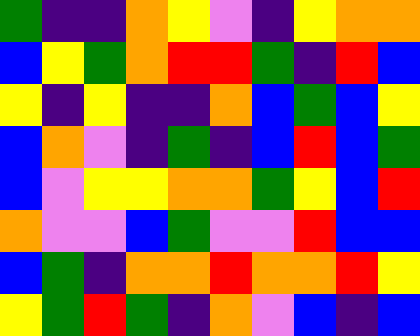[["green", "indigo", "indigo", "orange", "yellow", "violet", "indigo", "yellow", "orange", "orange"], ["blue", "yellow", "green", "orange", "red", "red", "green", "indigo", "red", "blue"], ["yellow", "indigo", "yellow", "indigo", "indigo", "orange", "blue", "green", "blue", "yellow"], ["blue", "orange", "violet", "indigo", "green", "indigo", "blue", "red", "blue", "green"], ["blue", "violet", "yellow", "yellow", "orange", "orange", "green", "yellow", "blue", "red"], ["orange", "violet", "violet", "blue", "green", "violet", "violet", "red", "blue", "blue"], ["blue", "green", "indigo", "orange", "orange", "red", "orange", "orange", "red", "yellow"], ["yellow", "green", "red", "green", "indigo", "orange", "violet", "blue", "indigo", "blue"]]